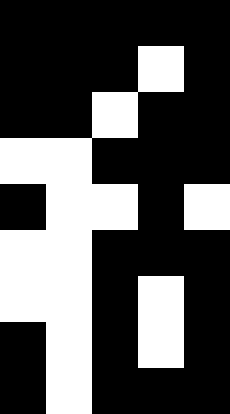[["black", "black", "black", "black", "black"], ["black", "black", "black", "white", "black"], ["black", "black", "white", "black", "black"], ["white", "white", "black", "black", "black"], ["black", "white", "white", "black", "white"], ["white", "white", "black", "black", "black"], ["white", "white", "black", "white", "black"], ["black", "white", "black", "white", "black"], ["black", "white", "black", "black", "black"]]